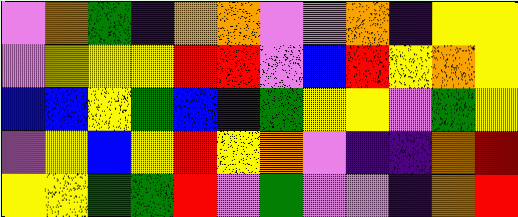[["violet", "orange", "green", "indigo", "orange", "orange", "violet", "violet", "orange", "indigo", "yellow", "yellow"], ["violet", "yellow", "yellow", "yellow", "red", "red", "violet", "blue", "red", "yellow", "orange", "yellow"], ["blue", "blue", "yellow", "green", "blue", "indigo", "green", "yellow", "yellow", "violet", "green", "yellow"], ["violet", "yellow", "blue", "yellow", "red", "yellow", "orange", "violet", "indigo", "indigo", "orange", "red"], ["yellow", "yellow", "green", "green", "red", "violet", "green", "violet", "violet", "indigo", "orange", "red"]]